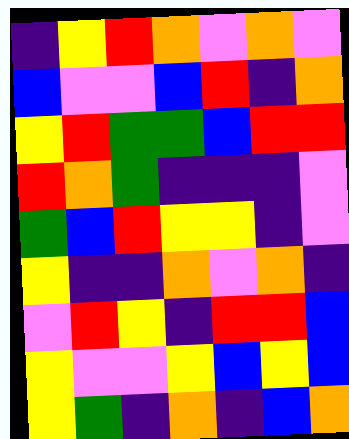[["indigo", "yellow", "red", "orange", "violet", "orange", "violet"], ["blue", "violet", "violet", "blue", "red", "indigo", "orange"], ["yellow", "red", "green", "green", "blue", "red", "red"], ["red", "orange", "green", "indigo", "indigo", "indigo", "violet"], ["green", "blue", "red", "yellow", "yellow", "indigo", "violet"], ["yellow", "indigo", "indigo", "orange", "violet", "orange", "indigo"], ["violet", "red", "yellow", "indigo", "red", "red", "blue"], ["yellow", "violet", "violet", "yellow", "blue", "yellow", "blue"], ["yellow", "green", "indigo", "orange", "indigo", "blue", "orange"]]